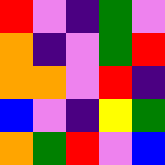[["red", "violet", "indigo", "green", "violet"], ["orange", "indigo", "violet", "green", "red"], ["orange", "orange", "violet", "red", "indigo"], ["blue", "violet", "indigo", "yellow", "green"], ["orange", "green", "red", "violet", "blue"]]